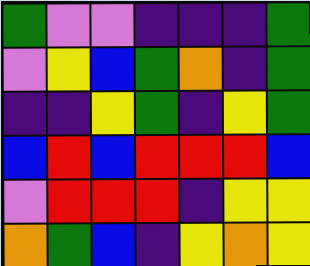[["green", "violet", "violet", "indigo", "indigo", "indigo", "green"], ["violet", "yellow", "blue", "green", "orange", "indigo", "green"], ["indigo", "indigo", "yellow", "green", "indigo", "yellow", "green"], ["blue", "red", "blue", "red", "red", "red", "blue"], ["violet", "red", "red", "red", "indigo", "yellow", "yellow"], ["orange", "green", "blue", "indigo", "yellow", "orange", "yellow"]]